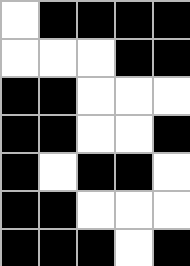[["white", "black", "black", "black", "black"], ["white", "white", "white", "black", "black"], ["black", "black", "white", "white", "white"], ["black", "black", "white", "white", "black"], ["black", "white", "black", "black", "white"], ["black", "black", "white", "white", "white"], ["black", "black", "black", "white", "black"]]